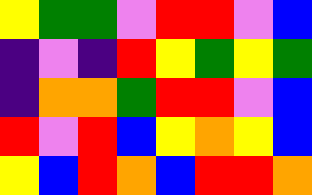[["yellow", "green", "green", "violet", "red", "red", "violet", "blue"], ["indigo", "violet", "indigo", "red", "yellow", "green", "yellow", "green"], ["indigo", "orange", "orange", "green", "red", "red", "violet", "blue"], ["red", "violet", "red", "blue", "yellow", "orange", "yellow", "blue"], ["yellow", "blue", "red", "orange", "blue", "red", "red", "orange"]]